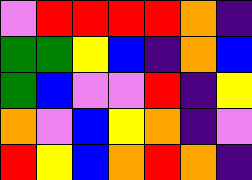[["violet", "red", "red", "red", "red", "orange", "indigo"], ["green", "green", "yellow", "blue", "indigo", "orange", "blue"], ["green", "blue", "violet", "violet", "red", "indigo", "yellow"], ["orange", "violet", "blue", "yellow", "orange", "indigo", "violet"], ["red", "yellow", "blue", "orange", "red", "orange", "indigo"]]